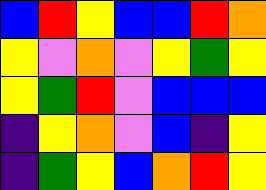[["blue", "red", "yellow", "blue", "blue", "red", "orange"], ["yellow", "violet", "orange", "violet", "yellow", "green", "yellow"], ["yellow", "green", "red", "violet", "blue", "blue", "blue"], ["indigo", "yellow", "orange", "violet", "blue", "indigo", "yellow"], ["indigo", "green", "yellow", "blue", "orange", "red", "yellow"]]